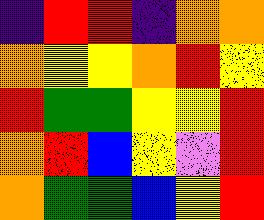[["indigo", "red", "red", "indigo", "orange", "orange"], ["orange", "yellow", "yellow", "orange", "red", "yellow"], ["red", "green", "green", "yellow", "yellow", "red"], ["orange", "red", "blue", "yellow", "violet", "red"], ["orange", "green", "green", "blue", "yellow", "red"]]